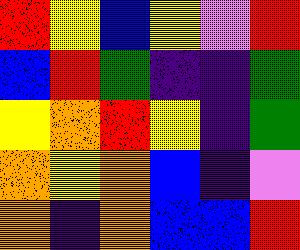[["red", "yellow", "blue", "yellow", "violet", "red"], ["blue", "red", "green", "indigo", "indigo", "green"], ["yellow", "orange", "red", "yellow", "indigo", "green"], ["orange", "yellow", "orange", "blue", "indigo", "violet"], ["orange", "indigo", "orange", "blue", "blue", "red"]]